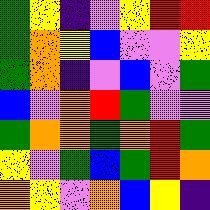[["green", "yellow", "indigo", "violet", "yellow", "red", "red"], ["green", "orange", "yellow", "blue", "violet", "violet", "yellow"], ["green", "orange", "indigo", "violet", "blue", "violet", "green"], ["blue", "violet", "orange", "red", "green", "violet", "violet"], ["green", "orange", "orange", "green", "orange", "red", "green"], ["yellow", "violet", "green", "blue", "green", "red", "orange"], ["orange", "yellow", "violet", "orange", "blue", "yellow", "indigo"]]